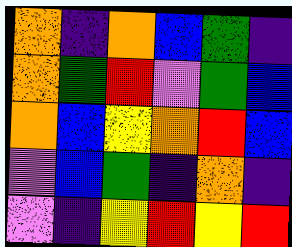[["orange", "indigo", "orange", "blue", "green", "indigo"], ["orange", "green", "red", "violet", "green", "blue"], ["orange", "blue", "yellow", "orange", "red", "blue"], ["violet", "blue", "green", "indigo", "orange", "indigo"], ["violet", "indigo", "yellow", "red", "yellow", "red"]]